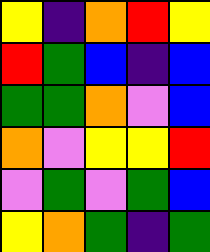[["yellow", "indigo", "orange", "red", "yellow"], ["red", "green", "blue", "indigo", "blue"], ["green", "green", "orange", "violet", "blue"], ["orange", "violet", "yellow", "yellow", "red"], ["violet", "green", "violet", "green", "blue"], ["yellow", "orange", "green", "indigo", "green"]]